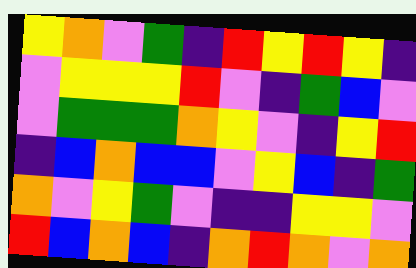[["yellow", "orange", "violet", "green", "indigo", "red", "yellow", "red", "yellow", "indigo"], ["violet", "yellow", "yellow", "yellow", "red", "violet", "indigo", "green", "blue", "violet"], ["violet", "green", "green", "green", "orange", "yellow", "violet", "indigo", "yellow", "red"], ["indigo", "blue", "orange", "blue", "blue", "violet", "yellow", "blue", "indigo", "green"], ["orange", "violet", "yellow", "green", "violet", "indigo", "indigo", "yellow", "yellow", "violet"], ["red", "blue", "orange", "blue", "indigo", "orange", "red", "orange", "violet", "orange"]]